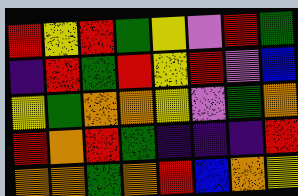[["red", "yellow", "red", "green", "yellow", "violet", "red", "green"], ["indigo", "red", "green", "red", "yellow", "red", "violet", "blue"], ["yellow", "green", "orange", "orange", "yellow", "violet", "green", "orange"], ["red", "orange", "red", "green", "indigo", "indigo", "indigo", "red"], ["orange", "orange", "green", "orange", "red", "blue", "orange", "yellow"]]